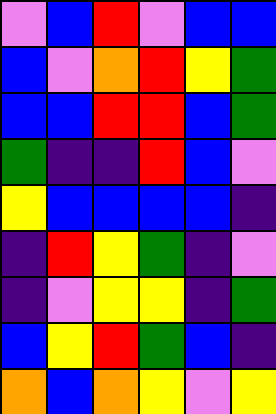[["violet", "blue", "red", "violet", "blue", "blue"], ["blue", "violet", "orange", "red", "yellow", "green"], ["blue", "blue", "red", "red", "blue", "green"], ["green", "indigo", "indigo", "red", "blue", "violet"], ["yellow", "blue", "blue", "blue", "blue", "indigo"], ["indigo", "red", "yellow", "green", "indigo", "violet"], ["indigo", "violet", "yellow", "yellow", "indigo", "green"], ["blue", "yellow", "red", "green", "blue", "indigo"], ["orange", "blue", "orange", "yellow", "violet", "yellow"]]